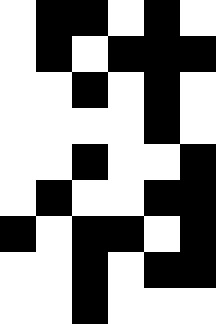[["white", "black", "black", "white", "black", "white"], ["white", "black", "white", "black", "black", "black"], ["white", "white", "black", "white", "black", "white"], ["white", "white", "white", "white", "black", "white"], ["white", "white", "black", "white", "white", "black"], ["white", "black", "white", "white", "black", "black"], ["black", "white", "black", "black", "white", "black"], ["white", "white", "black", "white", "black", "black"], ["white", "white", "black", "white", "white", "white"]]